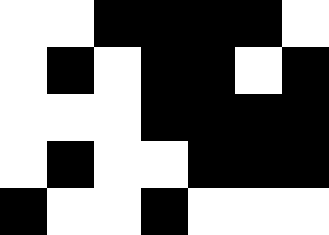[["white", "white", "black", "black", "black", "black", "white"], ["white", "black", "white", "black", "black", "white", "black"], ["white", "white", "white", "black", "black", "black", "black"], ["white", "black", "white", "white", "black", "black", "black"], ["black", "white", "white", "black", "white", "white", "white"]]